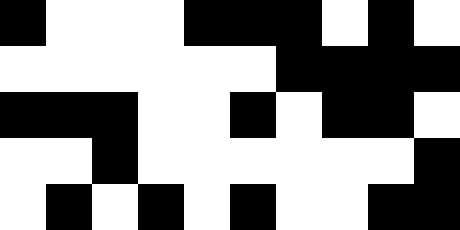[["black", "white", "white", "white", "black", "black", "black", "white", "black", "white"], ["white", "white", "white", "white", "white", "white", "black", "black", "black", "black"], ["black", "black", "black", "white", "white", "black", "white", "black", "black", "white"], ["white", "white", "black", "white", "white", "white", "white", "white", "white", "black"], ["white", "black", "white", "black", "white", "black", "white", "white", "black", "black"]]